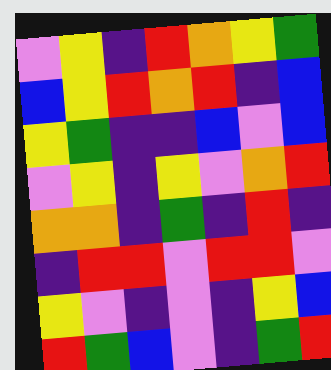[["violet", "yellow", "indigo", "red", "orange", "yellow", "green"], ["blue", "yellow", "red", "orange", "red", "indigo", "blue"], ["yellow", "green", "indigo", "indigo", "blue", "violet", "blue"], ["violet", "yellow", "indigo", "yellow", "violet", "orange", "red"], ["orange", "orange", "indigo", "green", "indigo", "red", "indigo"], ["indigo", "red", "red", "violet", "red", "red", "violet"], ["yellow", "violet", "indigo", "violet", "indigo", "yellow", "blue"], ["red", "green", "blue", "violet", "indigo", "green", "red"]]